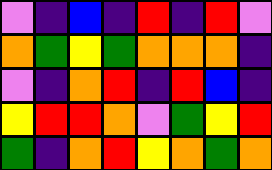[["violet", "indigo", "blue", "indigo", "red", "indigo", "red", "violet"], ["orange", "green", "yellow", "green", "orange", "orange", "orange", "indigo"], ["violet", "indigo", "orange", "red", "indigo", "red", "blue", "indigo"], ["yellow", "red", "red", "orange", "violet", "green", "yellow", "red"], ["green", "indigo", "orange", "red", "yellow", "orange", "green", "orange"]]